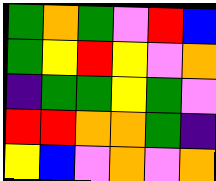[["green", "orange", "green", "violet", "red", "blue"], ["green", "yellow", "red", "yellow", "violet", "orange"], ["indigo", "green", "green", "yellow", "green", "violet"], ["red", "red", "orange", "orange", "green", "indigo"], ["yellow", "blue", "violet", "orange", "violet", "orange"]]